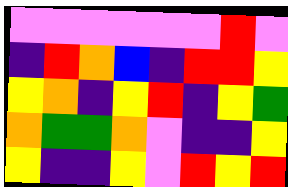[["violet", "violet", "violet", "violet", "violet", "violet", "red", "violet"], ["indigo", "red", "orange", "blue", "indigo", "red", "red", "yellow"], ["yellow", "orange", "indigo", "yellow", "red", "indigo", "yellow", "green"], ["orange", "green", "green", "orange", "violet", "indigo", "indigo", "yellow"], ["yellow", "indigo", "indigo", "yellow", "violet", "red", "yellow", "red"]]